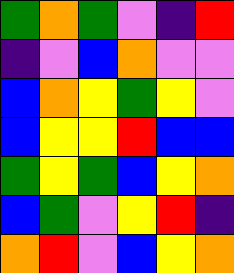[["green", "orange", "green", "violet", "indigo", "red"], ["indigo", "violet", "blue", "orange", "violet", "violet"], ["blue", "orange", "yellow", "green", "yellow", "violet"], ["blue", "yellow", "yellow", "red", "blue", "blue"], ["green", "yellow", "green", "blue", "yellow", "orange"], ["blue", "green", "violet", "yellow", "red", "indigo"], ["orange", "red", "violet", "blue", "yellow", "orange"]]